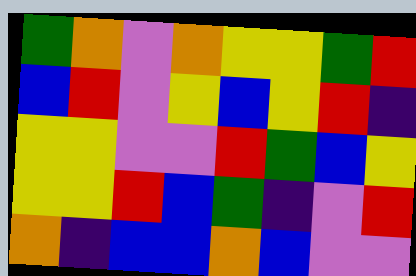[["green", "orange", "violet", "orange", "yellow", "yellow", "green", "red"], ["blue", "red", "violet", "yellow", "blue", "yellow", "red", "indigo"], ["yellow", "yellow", "violet", "violet", "red", "green", "blue", "yellow"], ["yellow", "yellow", "red", "blue", "green", "indigo", "violet", "red"], ["orange", "indigo", "blue", "blue", "orange", "blue", "violet", "violet"]]